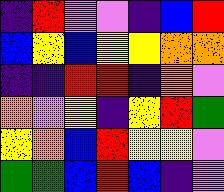[["indigo", "red", "violet", "violet", "indigo", "blue", "red"], ["blue", "yellow", "blue", "yellow", "yellow", "orange", "orange"], ["indigo", "indigo", "red", "red", "indigo", "orange", "violet"], ["orange", "violet", "yellow", "indigo", "yellow", "red", "green"], ["yellow", "orange", "blue", "red", "yellow", "yellow", "violet"], ["green", "green", "blue", "red", "blue", "indigo", "violet"]]